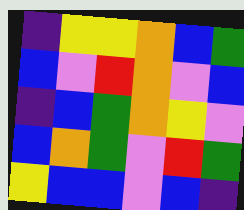[["indigo", "yellow", "yellow", "orange", "blue", "green"], ["blue", "violet", "red", "orange", "violet", "blue"], ["indigo", "blue", "green", "orange", "yellow", "violet"], ["blue", "orange", "green", "violet", "red", "green"], ["yellow", "blue", "blue", "violet", "blue", "indigo"]]